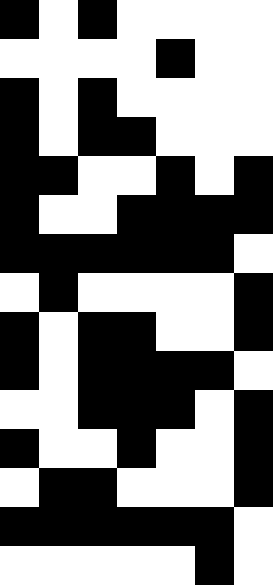[["black", "white", "black", "white", "white", "white", "white"], ["white", "white", "white", "white", "black", "white", "white"], ["black", "white", "black", "white", "white", "white", "white"], ["black", "white", "black", "black", "white", "white", "white"], ["black", "black", "white", "white", "black", "white", "black"], ["black", "white", "white", "black", "black", "black", "black"], ["black", "black", "black", "black", "black", "black", "white"], ["white", "black", "white", "white", "white", "white", "black"], ["black", "white", "black", "black", "white", "white", "black"], ["black", "white", "black", "black", "black", "black", "white"], ["white", "white", "black", "black", "black", "white", "black"], ["black", "white", "white", "black", "white", "white", "black"], ["white", "black", "black", "white", "white", "white", "black"], ["black", "black", "black", "black", "black", "black", "white"], ["white", "white", "white", "white", "white", "black", "white"]]